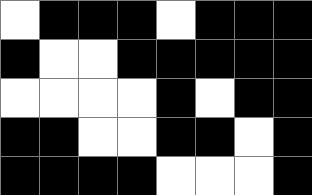[["white", "black", "black", "black", "white", "black", "black", "black"], ["black", "white", "white", "black", "black", "black", "black", "black"], ["white", "white", "white", "white", "black", "white", "black", "black"], ["black", "black", "white", "white", "black", "black", "white", "black"], ["black", "black", "black", "black", "white", "white", "white", "black"]]